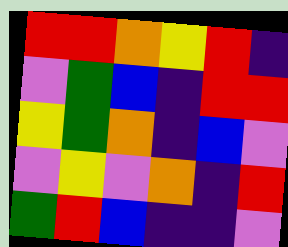[["red", "red", "orange", "yellow", "red", "indigo"], ["violet", "green", "blue", "indigo", "red", "red"], ["yellow", "green", "orange", "indigo", "blue", "violet"], ["violet", "yellow", "violet", "orange", "indigo", "red"], ["green", "red", "blue", "indigo", "indigo", "violet"]]